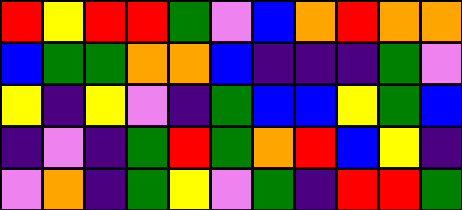[["red", "yellow", "red", "red", "green", "violet", "blue", "orange", "red", "orange", "orange"], ["blue", "green", "green", "orange", "orange", "blue", "indigo", "indigo", "indigo", "green", "violet"], ["yellow", "indigo", "yellow", "violet", "indigo", "green", "blue", "blue", "yellow", "green", "blue"], ["indigo", "violet", "indigo", "green", "red", "green", "orange", "red", "blue", "yellow", "indigo"], ["violet", "orange", "indigo", "green", "yellow", "violet", "green", "indigo", "red", "red", "green"]]